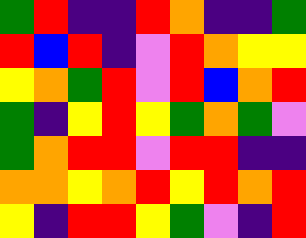[["green", "red", "indigo", "indigo", "red", "orange", "indigo", "indigo", "green"], ["red", "blue", "red", "indigo", "violet", "red", "orange", "yellow", "yellow"], ["yellow", "orange", "green", "red", "violet", "red", "blue", "orange", "red"], ["green", "indigo", "yellow", "red", "yellow", "green", "orange", "green", "violet"], ["green", "orange", "red", "red", "violet", "red", "red", "indigo", "indigo"], ["orange", "orange", "yellow", "orange", "red", "yellow", "red", "orange", "red"], ["yellow", "indigo", "red", "red", "yellow", "green", "violet", "indigo", "red"]]